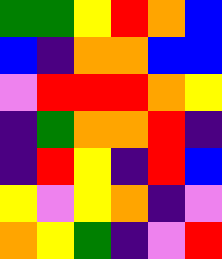[["green", "green", "yellow", "red", "orange", "blue"], ["blue", "indigo", "orange", "orange", "blue", "blue"], ["violet", "red", "red", "red", "orange", "yellow"], ["indigo", "green", "orange", "orange", "red", "indigo"], ["indigo", "red", "yellow", "indigo", "red", "blue"], ["yellow", "violet", "yellow", "orange", "indigo", "violet"], ["orange", "yellow", "green", "indigo", "violet", "red"]]